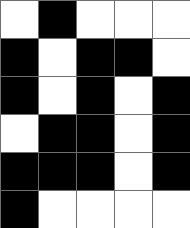[["white", "black", "white", "white", "white"], ["black", "white", "black", "black", "white"], ["black", "white", "black", "white", "black"], ["white", "black", "black", "white", "black"], ["black", "black", "black", "white", "black"], ["black", "white", "white", "white", "white"]]